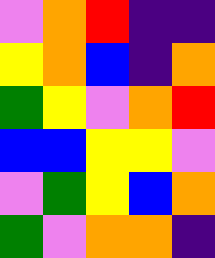[["violet", "orange", "red", "indigo", "indigo"], ["yellow", "orange", "blue", "indigo", "orange"], ["green", "yellow", "violet", "orange", "red"], ["blue", "blue", "yellow", "yellow", "violet"], ["violet", "green", "yellow", "blue", "orange"], ["green", "violet", "orange", "orange", "indigo"]]